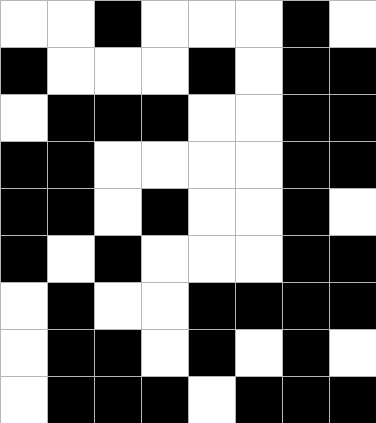[["white", "white", "black", "white", "white", "white", "black", "white"], ["black", "white", "white", "white", "black", "white", "black", "black"], ["white", "black", "black", "black", "white", "white", "black", "black"], ["black", "black", "white", "white", "white", "white", "black", "black"], ["black", "black", "white", "black", "white", "white", "black", "white"], ["black", "white", "black", "white", "white", "white", "black", "black"], ["white", "black", "white", "white", "black", "black", "black", "black"], ["white", "black", "black", "white", "black", "white", "black", "white"], ["white", "black", "black", "black", "white", "black", "black", "black"]]